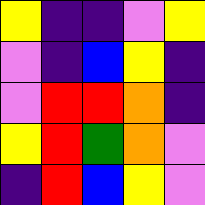[["yellow", "indigo", "indigo", "violet", "yellow"], ["violet", "indigo", "blue", "yellow", "indigo"], ["violet", "red", "red", "orange", "indigo"], ["yellow", "red", "green", "orange", "violet"], ["indigo", "red", "blue", "yellow", "violet"]]